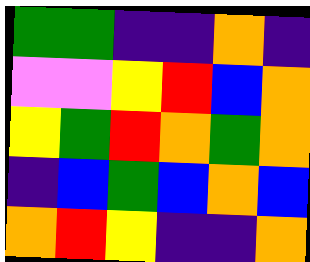[["green", "green", "indigo", "indigo", "orange", "indigo"], ["violet", "violet", "yellow", "red", "blue", "orange"], ["yellow", "green", "red", "orange", "green", "orange"], ["indigo", "blue", "green", "blue", "orange", "blue"], ["orange", "red", "yellow", "indigo", "indigo", "orange"]]